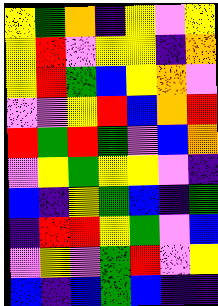[["yellow", "green", "orange", "indigo", "yellow", "violet", "yellow"], ["yellow", "red", "violet", "yellow", "yellow", "indigo", "orange"], ["yellow", "red", "green", "blue", "yellow", "orange", "violet"], ["violet", "violet", "yellow", "red", "blue", "orange", "red"], ["red", "green", "red", "green", "violet", "blue", "orange"], ["violet", "yellow", "green", "yellow", "yellow", "violet", "indigo"], ["blue", "indigo", "yellow", "green", "blue", "indigo", "green"], ["indigo", "red", "red", "yellow", "green", "violet", "blue"], ["violet", "yellow", "violet", "green", "red", "violet", "yellow"], ["blue", "indigo", "blue", "green", "blue", "indigo", "indigo"]]